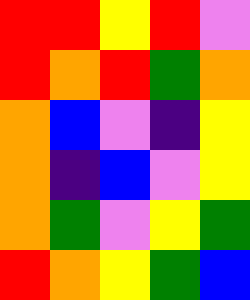[["red", "red", "yellow", "red", "violet"], ["red", "orange", "red", "green", "orange"], ["orange", "blue", "violet", "indigo", "yellow"], ["orange", "indigo", "blue", "violet", "yellow"], ["orange", "green", "violet", "yellow", "green"], ["red", "orange", "yellow", "green", "blue"]]